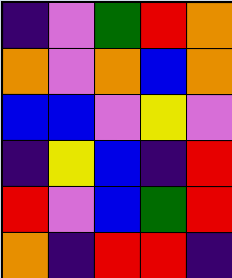[["indigo", "violet", "green", "red", "orange"], ["orange", "violet", "orange", "blue", "orange"], ["blue", "blue", "violet", "yellow", "violet"], ["indigo", "yellow", "blue", "indigo", "red"], ["red", "violet", "blue", "green", "red"], ["orange", "indigo", "red", "red", "indigo"]]